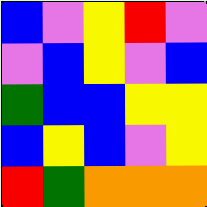[["blue", "violet", "yellow", "red", "violet"], ["violet", "blue", "yellow", "violet", "blue"], ["green", "blue", "blue", "yellow", "yellow"], ["blue", "yellow", "blue", "violet", "yellow"], ["red", "green", "orange", "orange", "orange"]]